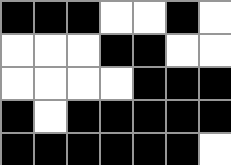[["black", "black", "black", "white", "white", "black", "white"], ["white", "white", "white", "black", "black", "white", "white"], ["white", "white", "white", "white", "black", "black", "black"], ["black", "white", "black", "black", "black", "black", "black"], ["black", "black", "black", "black", "black", "black", "white"]]